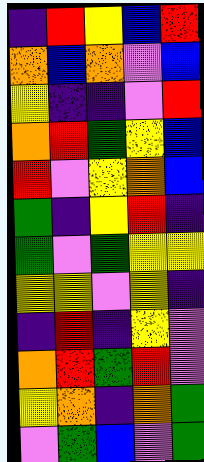[["indigo", "red", "yellow", "blue", "red"], ["orange", "blue", "orange", "violet", "blue"], ["yellow", "indigo", "indigo", "violet", "red"], ["orange", "red", "green", "yellow", "blue"], ["red", "violet", "yellow", "orange", "blue"], ["green", "indigo", "yellow", "red", "indigo"], ["green", "violet", "green", "yellow", "yellow"], ["yellow", "yellow", "violet", "yellow", "indigo"], ["indigo", "red", "indigo", "yellow", "violet"], ["orange", "red", "green", "red", "violet"], ["yellow", "orange", "indigo", "orange", "green"], ["violet", "green", "blue", "violet", "green"]]